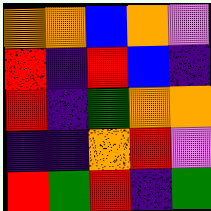[["orange", "orange", "blue", "orange", "violet"], ["red", "indigo", "red", "blue", "indigo"], ["red", "indigo", "green", "orange", "orange"], ["indigo", "indigo", "orange", "red", "violet"], ["red", "green", "red", "indigo", "green"]]